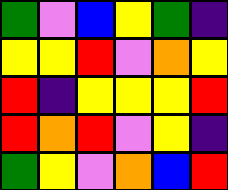[["green", "violet", "blue", "yellow", "green", "indigo"], ["yellow", "yellow", "red", "violet", "orange", "yellow"], ["red", "indigo", "yellow", "yellow", "yellow", "red"], ["red", "orange", "red", "violet", "yellow", "indigo"], ["green", "yellow", "violet", "orange", "blue", "red"]]